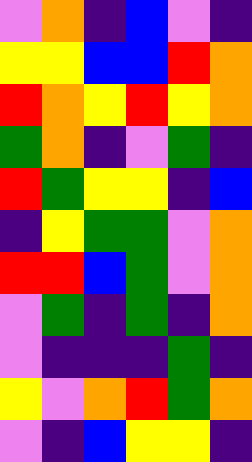[["violet", "orange", "indigo", "blue", "violet", "indigo"], ["yellow", "yellow", "blue", "blue", "red", "orange"], ["red", "orange", "yellow", "red", "yellow", "orange"], ["green", "orange", "indigo", "violet", "green", "indigo"], ["red", "green", "yellow", "yellow", "indigo", "blue"], ["indigo", "yellow", "green", "green", "violet", "orange"], ["red", "red", "blue", "green", "violet", "orange"], ["violet", "green", "indigo", "green", "indigo", "orange"], ["violet", "indigo", "indigo", "indigo", "green", "indigo"], ["yellow", "violet", "orange", "red", "green", "orange"], ["violet", "indigo", "blue", "yellow", "yellow", "indigo"]]